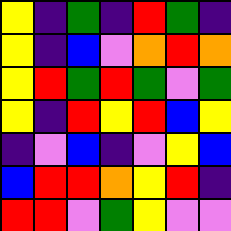[["yellow", "indigo", "green", "indigo", "red", "green", "indigo"], ["yellow", "indigo", "blue", "violet", "orange", "red", "orange"], ["yellow", "red", "green", "red", "green", "violet", "green"], ["yellow", "indigo", "red", "yellow", "red", "blue", "yellow"], ["indigo", "violet", "blue", "indigo", "violet", "yellow", "blue"], ["blue", "red", "red", "orange", "yellow", "red", "indigo"], ["red", "red", "violet", "green", "yellow", "violet", "violet"]]